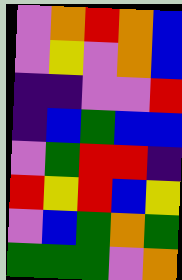[["violet", "orange", "red", "orange", "blue"], ["violet", "yellow", "violet", "orange", "blue"], ["indigo", "indigo", "violet", "violet", "red"], ["indigo", "blue", "green", "blue", "blue"], ["violet", "green", "red", "red", "indigo"], ["red", "yellow", "red", "blue", "yellow"], ["violet", "blue", "green", "orange", "green"], ["green", "green", "green", "violet", "orange"]]